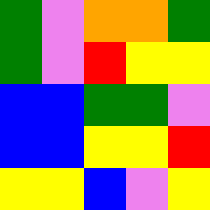[["green", "violet", "orange", "orange", "green"], ["green", "violet", "red", "yellow", "yellow"], ["blue", "blue", "green", "green", "violet"], ["blue", "blue", "yellow", "yellow", "red"], ["yellow", "yellow", "blue", "violet", "yellow"]]